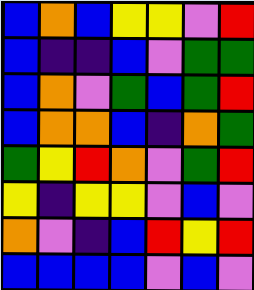[["blue", "orange", "blue", "yellow", "yellow", "violet", "red"], ["blue", "indigo", "indigo", "blue", "violet", "green", "green"], ["blue", "orange", "violet", "green", "blue", "green", "red"], ["blue", "orange", "orange", "blue", "indigo", "orange", "green"], ["green", "yellow", "red", "orange", "violet", "green", "red"], ["yellow", "indigo", "yellow", "yellow", "violet", "blue", "violet"], ["orange", "violet", "indigo", "blue", "red", "yellow", "red"], ["blue", "blue", "blue", "blue", "violet", "blue", "violet"]]